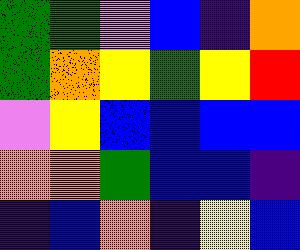[["green", "green", "violet", "blue", "indigo", "orange"], ["green", "orange", "yellow", "green", "yellow", "red"], ["violet", "yellow", "blue", "blue", "blue", "blue"], ["orange", "orange", "green", "blue", "blue", "indigo"], ["indigo", "blue", "orange", "indigo", "yellow", "blue"]]